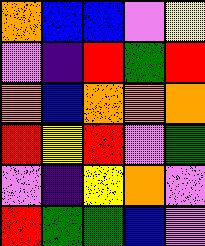[["orange", "blue", "blue", "violet", "yellow"], ["violet", "indigo", "red", "green", "red"], ["orange", "blue", "orange", "orange", "orange"], ["red", "yellow", "red", "violet", "green"], ["violet", "indigo", "yellow", "orange", "violet"], ["red", "green", "green", "blue", "violet"]]